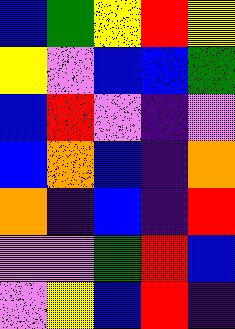[["blue", "green", "yellow", "red", "yellow"], ["yellow", "violet", "blue", "blue", "green"], ["blue", "red", "violet", "indigo", "violet"], ["blue", "orange", "blue", "indigo", "orange"], ["orange", "indigo", "blue", "indigo", "red"], ["violet", "violet", "green", "red", "blue"], ["violet", "yellow", "blue", "red", "indigo"]]